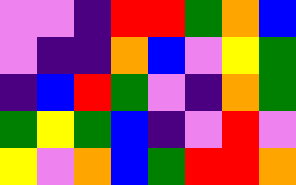[["violet", "violet", "indigo", "red", "red", "green", "orange", "blue"], ["violet", "indigo", "indigo", "orange", "blue", "violet", "yellow", "green"], ["indigo", "blue", "red", "green", "violet", "indigo", "orange", "green"], ["green", "yellow", "green", "blue", "indigo", "violet", "red", "violet"], ["yellow", "violet", "orange", "blue", "green", "red", "red", "orange"]]